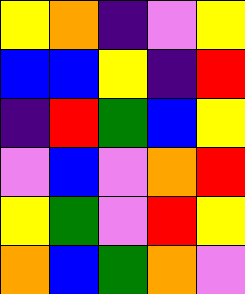[["yellow", "orange", "indigo", "violet", "yellow"], ["blue", "blue", "yellow", "indigo", "red"], ["indigo", "red", "green", "blue", "yellow"], ["violet", "blue", "violet", "orange", "red"], ["yellow", "green", "violet", "red", "yellow"], ["orange", "blue", "green", "orange", "violet"]]